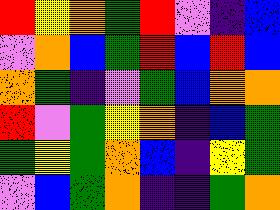[["red", "yellow", "orange", "green", "red", "violet", "indigo", "blue"], ["violet", "orange", "blue", "green", "red", "blue", "red", "blue"], ["orange", "green", "indigo", "violet", "green", "blue", "orange", "orange"], ["red", "violet", "green", "yellow", "orange", "indigo", "blue", "green"], ["green", "yellow", "green", "orange", "blue", "indigo", "yellow", "green"], ["violet", "blue", "green", "orange", "indigo", "indigo", "green", "orange"]]